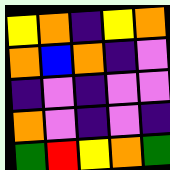[["yellow", "orange", "indigo", "yellow", "orange"], ["orange", "blue", "orange", "indigo", "violet"], ["indigo", "violet", "indigo", "violet", "violet"], ["orange", "violet", "indigo", "violet", "indigo"], ["green", "red", "yellow", "orange", "green"]]